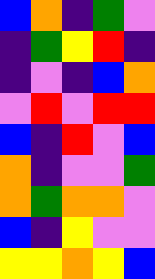[["blue", "orange", "indigo", "green", "violet"], ["indigo", "green", "yellow", "red", "indigo"], ["indigo", "violet", "indigo", "blue", "orange"], ["violet", "red", "violet", "red", "red"], ["blue", "indigo", "red", "violet", "blue"], ["orange", "indigo", "violet", "violet", "green"], ["orange", "green", "orange", "orange", "violet"], ["blue", "indigo", "yellow", "violet", "violet"], ["yellow", "yellow", "orange", "yellow", "blue"]]